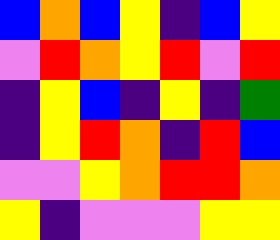[["blue", "orange", "blue", "yellow", "indigo", "blue", "yellow"], ["violet", "red", "orange", "yellow", "red", "violet", "red"], ["indigo", "yellow", "blue", "indigo", "yellow", "indigo", "green"], ["indigo", "yellow", "red", "orange", "indigo", "red", "blue"], ["violet", "violet", "yellow", "orange", "red", "red", "orange"], ["yellow", "indigo", "violet", "violet", "violet", "yellow", "yellow"]]